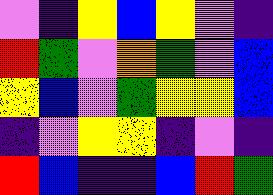[["violet", "indigo", "yellow", "blue", "yellow", "violet", "indigo"], ["red", "green", "violet", "orange", "green", "violet", "blue"], ["yellow", "blue", "violet", "green", "yellow", "yellow", "blue"], ["indigo", "violet", "yellow", "yellow", "indigo", "violet", "indigo"], ["red", "blue", "indigo", "indigo", "blue", "red", "green"]]